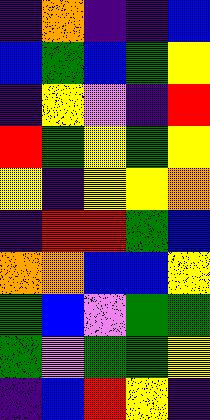[["indigo", "orange", "indigo", "indigo", "blue"], ["blue", "green", "blue", "green", "yellow"], ["indigo", "yellow", "violet", "indigo", "red"], ["red", "green", "yellow", "green", "yellow"], ["yellow", "indigo", "yellow", "yellow", "orange"], ["indigo", "red", "red", "green", "blue"], ["orange", "orange", "blue", "blue", "yellow"], ["green", "blue", "violet", "green", "green"], ["green", "violet", "green", "green", "yellow"], ["indigo", "blue", "red", "yellow", "indigo"]]